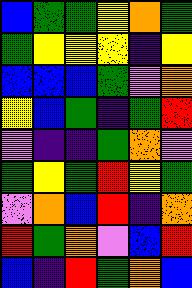[["blue", "green", "green", "yellow", "orange", "green"], ["green", "yellow", "yellow", "yellow", "indigo", "yellow"], ["blue", "blue", "blue", "green", "violet", "orange"], ["yellow", "blue", "green", "indigo", "green", "red"], ["violet", "indigo", "indigo", "green", "orange", "violet"], ["green", "yellow", "green", "red", "yellow", "green"], ["violet", "orange", "blue", "red", "indigo", "orange"], ["red", "green", "orange", "violet", "blue", "red"], ["blue", "indigo", "red", "green", "orange", "blue"]]